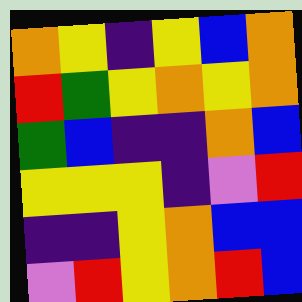[["orange", "yellow", "indigo", "yellow", "blue", "orange"], ["red", "green", "yellow", "orange", "yellow", "orange"], ["green", "blue", "indigo", "indigo", "orange", "blue"], ["yellow", "yellow", "yellow", "indigo", "violet", "red"], ["indigo", "indigo", "yellow", "orange", "blue", "blue"], ["violet", "red", "yellow", "orange", "red", "blue"]]